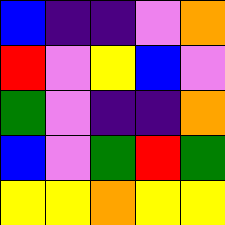[["blue", "indigo", "indigo", "violet", "orange"], ["red", "violet", "yellow", "blue", "violet"], ["green", "violet", "indigo", "indigo", "orange"], ["blue", "violet", "green", "red", "green"], ["yellow", "yellow", "orange", "yellow", "yellow"]]